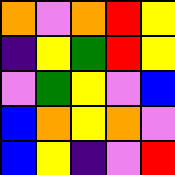[["orange", "violet", "orange", "red", "yellow"], ["indigo", "yellow", "green", "red", "yellow"], ["violet", "green", "yellow", "violet", "blue"], ["blue", "orange", "yellow", "orange", "violet"], ["blue", "yellow", "indigo", "violet", "red"]]